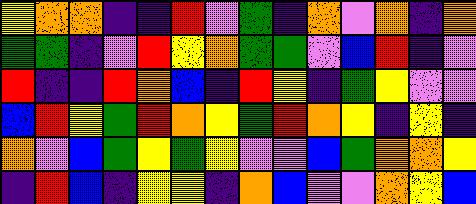[["yellow", "orange", "orange", "indigo", "indigo", "red", "violet", "green", "indigo", "orange", "violet", "orange", "indigo", "orange"], ["green", "green", "indigo", "violet", "red", "yellow", "orange", "green", "green", "violet", "blue", "red", "indigo", "violet"], ["red", "indigo", "indigo", "red", "orange", "blue", "indigo", "red", "yellow", "indigo", "green", "yellow", "violet", "violet"], ["blue", "red", "yellow", "green", "red", "orange", "yellow", "green", "red", "orange", "yellow", "indigo", "yellow", "indigo"], ["orange", "violet", "blue", "green", "yellow", "green", "yellow", "violet", "violet", "blue", "green", "orange", "orange", "yellow"], ["indigo", "red", "blue", "indigo", "yellow", "yellow", "indigo", "orange", "blue", "violet", "violet", "orange", "yellow", "blue"]]